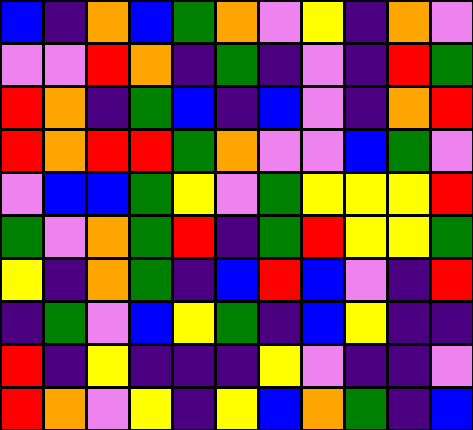[["blue", "indigo", "orange", "blue", "green", "orange", "violet", "yellow", "indigo", "orange", "violet"], ["violet", "violet", "red", "orange", "indigo", "green", "indigo", "violet", "indigo", "red", "green"], ["red", "orange", "indigo", "green", "blue", "indigo", "blue", "violet", "indigo", "orange", "red"], ["red", "orange", "red", "red", "green", "orange", "violet", "violet", "blue", "green", "violet"], ["violet", "blue", "blue", "green", "yellow", "violet", "green", "yellow", "yellow", "yellow", "red"], ["green", "violet", "orange", "green", "red", "indigo", "green", "red", "yellow", "yellow", "green"], ["yellow", "indigo", "orange", "green", "indigo", "blue", "red", "blue", "violet", "indigo", "red"], ["indigo", "green", "violet", "blue", "yellow", "green", "indigo", "blue", "yellow", "indigo", "indigo"], ["red", "indigo", "yellow", "indigo", "indigo", "indigo", "yellow", "violet", "indigo", "indigo", "violet"], ["red", "orange", "violet", "yellow", "indigo", "yellow", "blue", "orange", "green", "indigo", "blue"]]